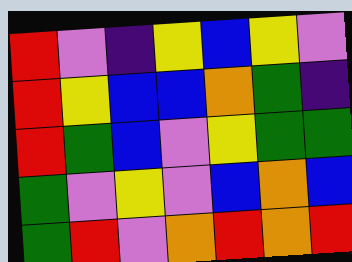[["red", "violet", "indigo", "yellow", "blue", "yellow", "violet"], ["red", "yellow", "blue", "blue", "orange", "green", "indigo"], ["red", "green", "blue", "violet", "yellow", "green", "green"], ["green", "violet", "yellow", "violet", "blue", "orange", "blue"], ["green", "red", "violet", "orange", "red", "orange", "red"]]